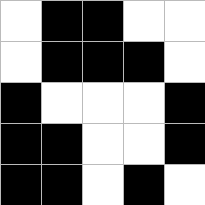[["white", "black", "black", "white", "white"], ["white", "black", "black", "black", "white"], ["black", "white", "white", "white", "black"], ["black", "black", "white", "white", "black"], ["black", "black", "white", "black", "white"]]